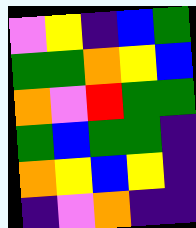[["violet", "yellow", "indigo", "blue", "green"], ["green", "green", "orange", "yellow", "blue"], ["orange", "violet", "red", "green", "green"], ["green", "blue", "green", "green", "indigo"], ["orange", "yellow", "blue", "yellow", "indigo"], ["indigo", "violet", "orange", "indigo", "indigo"]]